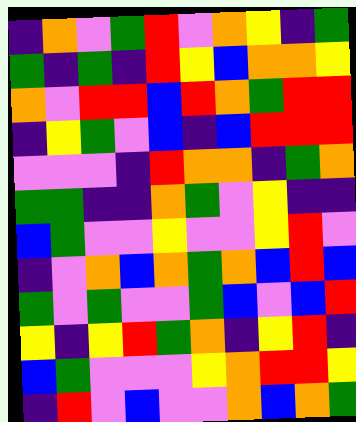[["indigo", "orange", "violet", "green", "red", "violet", "orange", "yellow", "indigo", "green"], ["green", "indigo", "green", "indigo", "red", "yellow", "blue", "orange", "orange", "yellow"], ["orange", "violet", "red", "red", "blue", "red", "orange", "green", "red", "red"], ["indigo", "yellow", "green", "violet", "blue", "indigo", "blue", "red", "red", "red"], ["violet", "violet", "violet", "indigo", "red", "orange", "orange", "indigo", "green", "orange"], ["green", "green", "indigo", "indigo", "orange", "green", "violet", "yellow", "indigo", "indigo"], ["blue", "green", "violet", "violet", "yellow", "violet", "violet", "yellow", "red", "violet"], ["indigo", "violet", "orange", "blue", "orange", "green", "orange", "blue", "red", "blue"], ["green", "violet", "green", "violet", "violet", "green", "blue", "violet", "blue", "red"], ["yellow", "indigo", "yellow", "red", "green", "orange", "indigo", "yellow", "red", "indigo"], ["blue", "green", "violet", "violet", "violet", "yellow", "orange", "red", "red", "yellow"], ["indigo", "red", "violet", "blue", "violet", "violet", "orange", "blue", "orange", "green"]]